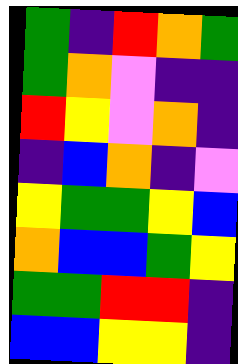[["green", "indigo", "red", "orange", "green"], ["green", "orange", "violet", "indigo", "indigo"], ["red", "yellow", "violet", "orange", "indigo"], ["indigo", "blue", "orange", "indigo", "violet"], ["yellow", "green", "green", "yellow", "blue"], ["orange", "blue", "blue", "green", "yellow"], ["green", "green", "red", "red", "indigo"], ["blue", "blue", "yellow", "yellow", "indigo"]]